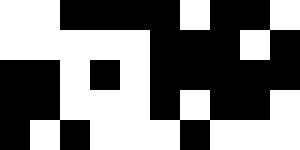[["white", "white", "black", "black", "black", "black", "white", "black", "black", "white"], ["white", "white", "white", "white", "white", "black", "black", "black", "white", "black"], ["black", "black", "white", "black", "white", "black", "black", "black", "black", "black"], ["black", "black", "white", "white", "white", "black", "white", "black", "black", "white"], ["black", "white", "black", "white", "white", "white", "black", "white", "white", "white"]]